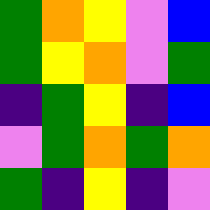[["green", "orange", "yellow", "violet", "blue"], ["green", "yellow", "orange", "violet", "green"], ["indigo", "green", "yellow", "indigo", "blue"], ["violet", "green", "orange", "green", "orange"], ["green", "indigo", "yellow", "indigo", "violet"]]